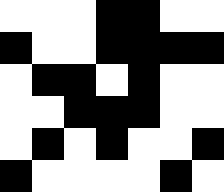[["white", "white", "white", "black", "black", "white", "white"], ["black", "white", "white", "black", "black", "black", "black"], ["white", "black", "black", "white", "black", "white", "white"], ["white", "white", "black", "black", "black", "white", "white"], ["white", "black", "white", "black", "white", "white", "black"], ["black", "white", "white", "white", "white", "black", "white"]]